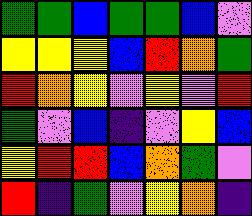[["green", "green", "blue", "green", "green", "blue", "violet"], ["yellow", "yellow", "yellow", "blue", "red", "orange", "green"], ["red", "orange", "yellow", "violet", "yellow", "violet", "red"], ["green", "violet", "blue", "indigo", "violet", "yellow", "blue"], ["yellow", "red", "red", "blue", "orange", "green", "violet"], ["red", "indigo", "green", "violet", "yellow", "orange", "indigo"]]